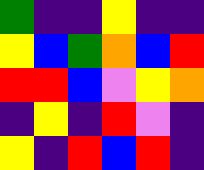[["green", "indigo", "indigo", "yellow", "indigo", "indigo"], ["yellow", "blue", "green", "orange", "blue", "red"], ["red", "red", "blue", "violet", "yellow", "orange"], ["indigo", "yellow", "indigo", "red", "violet", "indigo"], ["yellow", "indigo", "red", "blue", "red", "indigo"]]